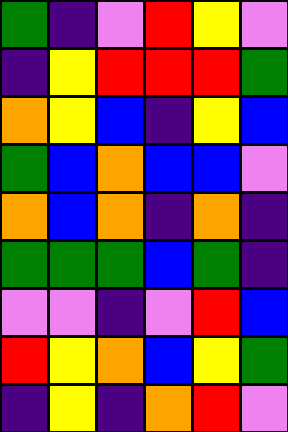[["green", "indigo", "violet", "red", "yellow", "violet"], ["indigo", "yellow", "red", "red", "red", "green"], ["orange", "yellow", "blue", "indigo", "yellow", "blue"], ["green", "blue", "orange", "blue", "blue", "violet"], ["orange", "blue", "orange", "indigo", "orange", "indigo"], ["green", "green", "green", "blue", "green", "indigo"], ["violet", "violet", "indigo", "violet", "red", "blue"], ["red", "yellow", "orange", "blue", "yellow", "green"], ["indigo", "yellow", "indigo", "orange", "red", "violet"]]